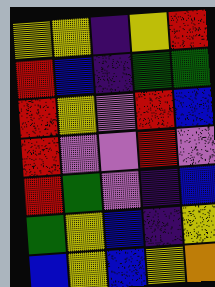[["yellow", "yellow", "indigo", "yellow", "red"], ["red", "blue", "indigo", "green", "green"], ["red", "yellow", "violet", "red", "blue"], ["red", "violet", "violet", "red", "violet"], ["red", "green", "violet", "indigo", "blue"], ["green", "yellow", "blue", "indigo", "yellow"], ["blue", "yellow", "blue", "yellow", "orange"]]